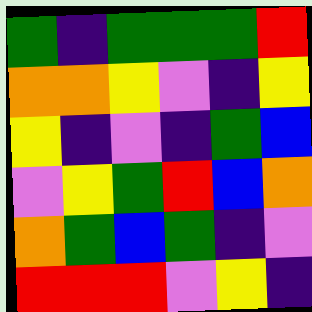[["green", "indigo", "green", "green", "green", "red"], ["orange", "orange", "yellow", "violet", "indigo", "yellow"], ["yellow", "indigo", "violet", "indigo", "green", "blue"], ["violet", "yellow", "green", "red", "blue", "orange"], ["orange", "green", "blue", "green", "indigo", "violet"], ["red", "red", "red", "violet", "yellow", "indigo"]]